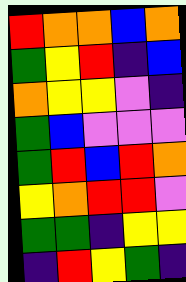[["red", "orange", "orange", "blue", "orange"], ["green", "yellow", "red", "indigo", "blue"], ["orange", "yellow", "yellow", "violet", "indigo"], ["green", "blue", "violet", "violet", "violet"], ["green", "red", "blue", "red", "orange"], ["yellow", "orange", "red", "red", "violet"], ["green", "green", "indigo", "yellow", "yellow"], ["indigo", "red", "yellow", "green", "indigo"]]